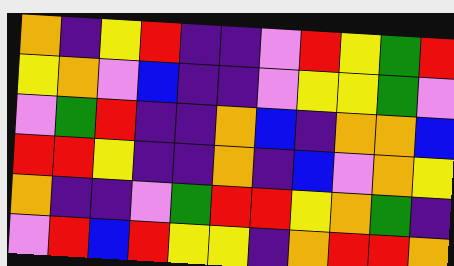[["orange", "indigo", "yellow", "red", "indigo", "indigo", "violet", "red", "yellow", "green", "red"], ["yellow", "orange", "violet", "blue", "indigo", "indigo", "violet", "yellow", "yellow", "green", "violet"], ["violet", "green", "red", "indigo", "indigo", "orange", "blue", "indigo", "orange", "orange", "blue"], ["red", "red", "yellow", "indigo", "indigo", "orange", "indigo", "blue", "violet", "orange", "yellow"], ["orange", "indigo", "indigo", "violet", "green", "red", "red", "yellow", "orange", "green", "indigo"], ["violet", "red", "blue", "red", "yellow", "yellow", "indigo", "orange", "red", "red", "orange"]]